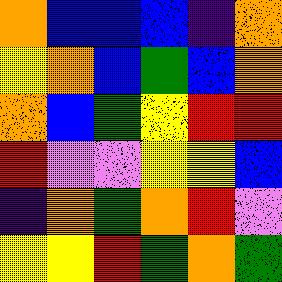[["orange", "blue", "blue", "blue", "indigo", "orange"], ["yellow", "orange", "blue", "green", "blue", "orange"], ["orange", "blue", "green", "yellow", "red", "red"], ["red", "violet", "violet", "yellow", "yellow", "blue"], ["indigo", "orange", "green", "orange", "red", "violet"], ["yellow", "yellow", "red", "green", "orange", "green"]]